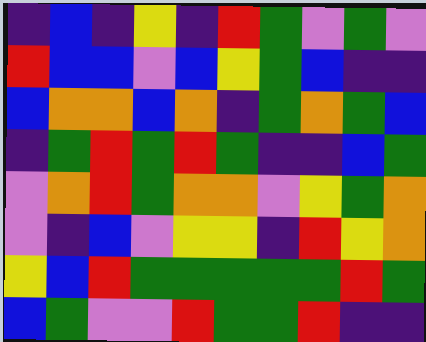[["indigo", "blue", "indigo", "yellow", "indigo", "red", "green", "violet", "green", "violet"], ["red", "blue", "blue", "violet", "blue", "yellow", "green", "blue", "indigo", "indigo"], ["blue", "orange", "orange", "blue", "orange", "indigo", "green", "orange", "green", "blue"], ["indigo", "green", "red", "green", "red", "green", "indigo", "indigo", "blue", "green"], ["violet", "orange", "red", "green", "orange", "orange", "violet", "yellow", "green", "orange"], ["violet", "indigo", "blue", "violet", "yellow", "yellow", "indigo", "red", "yellow", "orange"], ["yellow", "blue", "red", "green", "green", "green", "green", "green", "red", "green"], ["blue", "green", "violet", "violet", "red", "green", "green", "red", "indigo", "indigo"]]